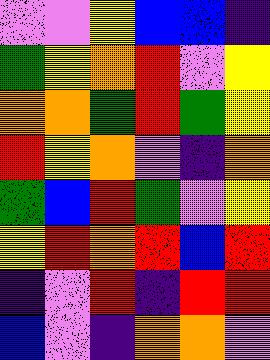[["violet", "violet", "yellow", "blue", "blue", "indigo"], ["green", "yellow", "orange", "red", "violet", "yellow"], ["orange", "orange", "green", "red", "green", "yellow"], ["red", "yellow", "orange", "violet", "indigo", "orange"], ["green", "blue", "red", "green", "violet", "yellow"], ["yellow", "red", "orange", "red", "blue", "red"], ["indigo", "violet", "red", "indigo", "red", "red"], ["blue", "violet", "indigo", "orange", "orange", "violet"]]